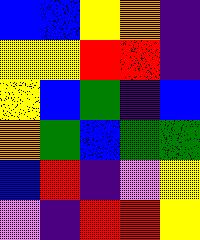[["blue", "blue", "yellow", "orange", "indigo"], ["yellow", "yellow", "red", "red", "indigo"], ["yellow", "blue", "green", "indigo", "blue"], ["orange", "green", "blue", "green", "green"], ["blue", "red", "indigo", "violet", "yellow"], ["violet", "indigo", "red", "red", "yellow"]]